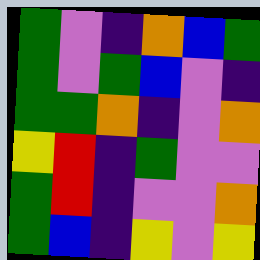[["green", "violet", "indigo", "orange", "blue", "green"], ["green", "violet", "green", "blue", "violet", "indigo"], ["green", "green", "orange", "indigo", "violet", "orange"], ["yellow", "red", "indigo", "green", "violet", "violet"], ["green", "red", "indigo", "violet", "violet", "orange"], ["green", "blue", "indigo", "yellow", "violet", "yellow"]]